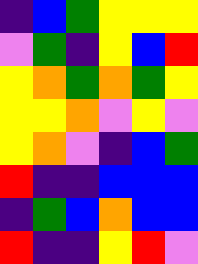[["indigo", "blue", "green", "yellow", "yellow", "yellow"], ["violet", "green", "indigo", "yellow", "blue", "red"], ["yellow", "orange", "green", "orange", "green", "yellow"], ["yellow", "yellow", "orange", "violet", "yellow", "violet"], ["yellow", "orange", "violet", "indigo", "blue", "green"], ["red", "indigo", "indigo", "blue", "blue", "blue"], ["indigo", "green", "blue", "orange", "blue", "blue"], ["red", "indigo", "indigo", "yellow", "red", "violet"]]